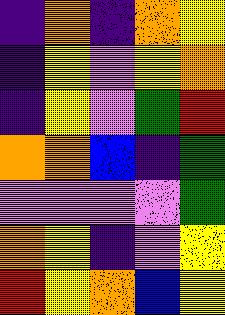[["indigo", "orange", "indigo", "orange", "yellow"], ["indigo", "yellow", "violet", "yellow", "orange"], ["indigo", "yellow", "violet", "green", "red"], ["orange", "orange", "blue", "indigo", "green"], ["violet", "violet", "violet", "violet", "green"], ["orange", "yellow", "indigo", "violet", "yellow"], ["red", "yellow", "orange", "blue", "yellow"]]